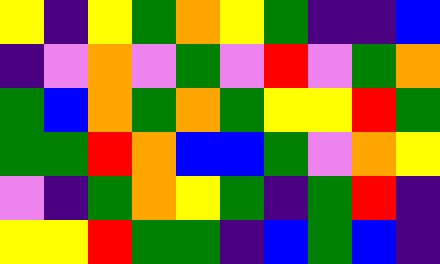[["yellow", "indigo", "yellow", "green", "orange", "yellow", "green", "indigo", "indigo", "blue"], ["indigo", "violet", "orange", "violet", "green", "violet", "red", "violet", "green", "orange"], ["green", "blue", "orange", "green", "orange", "green", "yellow", "yellow", "red", "green"], ["green", "green", "red", "orange", "blue", "blue", "green", "violet", "orange", "yellow"], ["violet", "indigo", "green", "orange", "yellow", "green", "indigo", "green", "red", "indigo"], ["yellow", "yellow", "red", "green", "green", "indigo", "blue", "green", "blue", "indigo"]]